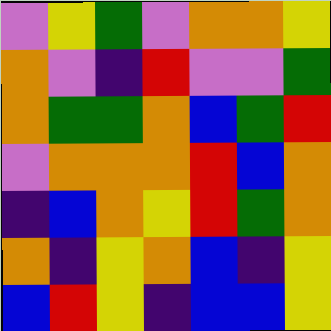[["violet", "yellow", "green", "violet", "orange", "orange", "yellow"], ["orange", "violet", "indigo", "red", "violet", "violet", "green"], ["orange", "green", "green", "orange", "blue", "green", "red"], ["violet", "orange", "orange", "orange", "red", "blue", "orange"], ["indigo", "blue", "orange", "yellow", "red", "green", "orange"], ["orange", "indigo", "yellow", "orange", "blue", "indigo", "yellow"], ["blue", "red", "yellow", "indigo", "blue", "blue", "yellow"]]